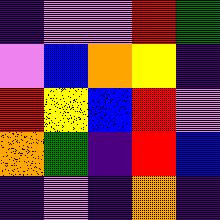[["indigo", "violet", "violet", "red", "green"], ["violet", "blue", "orange", "yellow", "indigo"], ["red", "yellow", "blue", "red", "violet"], ["orange", "green", "indigo", "red", "blue"], ["indigo", "violet", "indigo", "orange", "indigo"]]